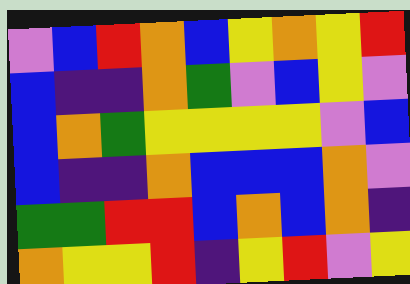[["violet", "blue", "red", "orange", "blue", "yellow", "orange", "yellow", "red"], ["blue", "indigo", "indigo", "orange", "green", "violet", "blue", "yellow", "violet"], ["blue", "orange", "green", "yellow", "yellow", "yellow", "yellow", "violet", "blue"], ["blue", "indigo", "indigo", "orange", "blue", "blue", "blue", "orange", "violet"], ["green", "green", "red", "red", "blue", "orange", "blue", "orange", "indigo"], ["orange", "yellow", "yellow", "red", "indigo", "yellow", "red", "violet", "yellow"]]